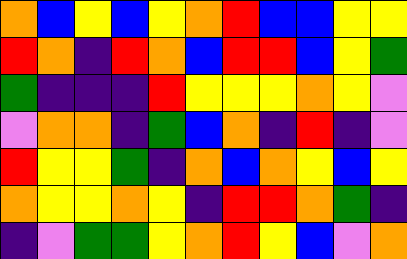[["orange", "blue", "yellow", "blue", "yellow", "orange", "red", "blue", "blue", "yellow", "yellow"], ["red", "orange", "indigo", "red", "orange", "blue", "red", "red", "blue", "yellow", "green"], ["green", "indigo", "indigo", "indigo", "red", "yellow", "yellow", "yellow", "orange", "yellow", "violet"], ["violet", "orange", "orange", "indigo", "green", "blue", "orange", "indigo", "red", "indigo", "violet"], ["red", "yellow", "yellow", "green", "indigo", "orange", "blue", "orange", "yellow", "blue", "yellow"], ["orange", "yellow", "yellow", "orange", "yellow", "indigo", "red", "red", "orange", "green", "indigo"], ["indigo", "violet", "green", "green", "yellow", "orange", "red", "yellow", "blue", "violet", "orange"]]